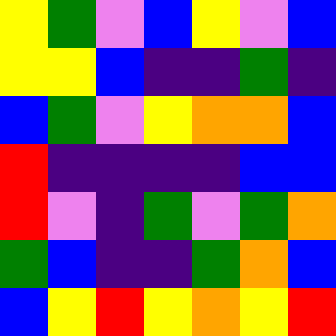[["yellow", "green", "violet", "blue", "yellow", "violet", "blue"], ["yellow", "yellow", "blue", "indigo", "indigo", "green", "indigo"], ["blue", "green", "violet", "yellow", "orange", "orange", "blue"], ["red", "indigo", "indigo", "indigo", "indigo", "blue", "blue"], ["red", "violet", "indigo", "green", "violet", "green", "orange"], ["green", "blue", "indigo", "indigo", "green", "orange", "blue"], ["blue", "yellow", "red", "yellow", "orange", "yellow", "red"]]